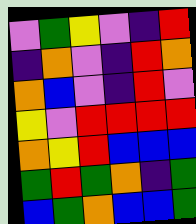[["violet", "green", "yellow", "violet", "indigo", "red"], ["indigo", "orange", "violet", "indigo", "red", "orange"], ["orange", "blue", "violet", "indigo", "red", "violet"], ["yellow", "violet", "red", "red", "red", "red"], ["orange", "yellow", "red", "blue", "blue", "blue"], ["green", "red", "green", "orange", "indigo", "green"], ["blue", "green", "orange", "blue", "blue", "green"]]